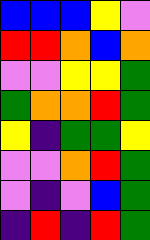[["blue", "blue", "blue", "yellow", "violet"], ["red", "red", "orange", "blue", "orange"], ["violet", "violet", "yellow", "yellow", "green"], ["green", "orange", "orange", "red", "green"], ["yellow", "indigo", "green", "green", "yellow"], ["violet", "violet", "orange", "red", "green"], ["violet", "indigo", "violet", "blue", "green"], ["indigo", "red", "indigo", "red", "green"]]